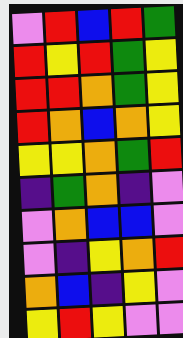[["violet", "red", "blue", "red", "green"], ["red", "yellow", "red", "green", "yellow"], ["red", "red", "orange", "green", "yellow"], ["red", "orange", "blue", "orange", "yellow"], ["yellow", "yellow", "orange", "green", "red"], ["indigo", "green", "orange", "indigo", "violet"], ["violet", "orange", "blue", "blue", "violet"], ["violet", "indigo", "yellow", "orange", "red"], ["orange", "blue", "indigo", "yellow", "violet"], ["yellow", "red", "yellow", "violet", "violet"]]